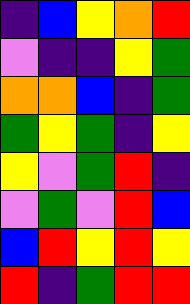[["indigo", "blue", "yellow", "orange", "red"], ["violet", "indigo", "indigo", "yellow", "green"], ["orange", "orange", "blue", "indigo", "green"], ["green", "yellow", "green", "indigo", "yellow"], ["yellow", "violet", "green", "red", "indigo"], ["violet", "green", "violet", "red", "blue"], ["blue", "red", "yellow", "red", "yellow"], ["red", "indigo", "green", "red", "red"]]